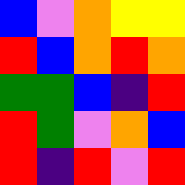[["blue", "violet", "orange", "yellow", "yellow"], ["red", "blue", "orange", "red", "orange"], ["green", "green", "blue", "indigo", "red"], ["red", "green", "violet", "orange", "blue"], ["red", "indigo", "red", "violet", "red"]]